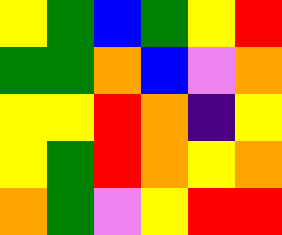[["yellow", "green", "blue", "green", "yellow", "red"], ["green", "green", "orange", "blue", "violet", "orange"], ["yellow", "yellow", "red", "orange", "indigo", "yellow"], ["yellow", "green", "red", "orange", "yellow", "orange"], ["orange", "green", "violet", "yellow", "red", "red"]]